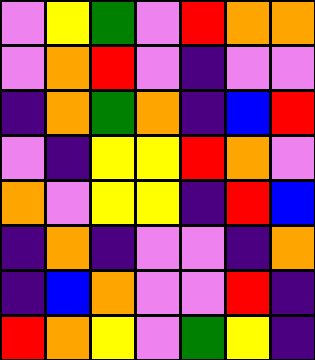[["violet", "yellow", "green", "violet", "red", "orange", "orange"], ["violet", "orange", "red", "violet", "indigo", "violet", "violet"], ["indigo", "orange", "green", "orange", "indigo", "blue", "red"], ["violet", "indigo", "yellow", "yellow", "red", "orange", "violet"], ["orange", "violet", "yellow", "yellow", "indigo", "red", "blue"], ["indigo", "orange", "indigo", "violet", "violet", "indigo", "orange"], ["indigo", "blue", "orange", "violet", "violet", "red", "indigo"], ["red", "orange", "yellow", "violet", "green", "yellow", "indigo"]]